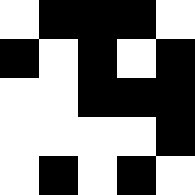[["white", "black", "black", "black", "white"], ["black", "white", "black", "white", "black"], ["white", "white", "black", "black", "black"], ["white", "white", "white", "white", "black"], ["white", "black", "white", "black", "white"]]